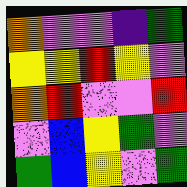[["orange", "violet", "violet", "indigo", "green"], ["yellow", "yellow", "red", "yellow", "violet"], ["orange", "red", "violet", "violet", "red"], ["violet", "blue", "yellow", "green", "violet"], ["green", "blue", "yellow", "violet", "green"]]